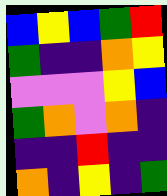[["blue", "yellow", "blue", "green", "red"], ["green", "indigo", "indigo", "orange", "yellow"], ["violet", "violet", "violet", "yellow", "blue"], ["green", "orange", "violet", "orange", "indigo"], ["indigo", "indigo", "red", "indigo", "indigo"], ["orange", "indigo", "yellow", "indigo", "green"]]